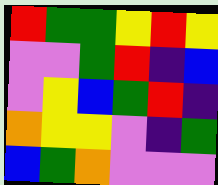[["red", "green", "green", "yellow", "red", "yellow"], ["violet", "violet", "green", "red", "indigo", "blue"], ["violet", "yellow", "blue", "green", "red", "indigo"], ["orange", "yellow", "yellow", "violet", "indigo", "green"], ["blue", "green", "orange", "violet", "violet", "violet"]]